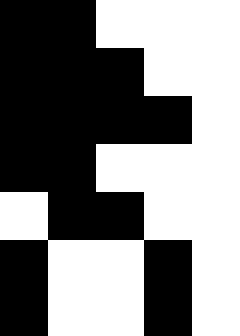[["black", "black", "white", "white", "white"], ["black", "black", "black", "white", "white"], ["black", "black", "black", "black", "white"], ["black", "black", "white", "white", "white"], ["white", "black", "black", "white", "white"], ["black", "white", "white", "black", "white"], ["black", "white", "white", "black", "white"]]